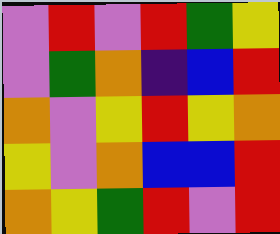[["violet", "red", "violet", "red", "green", "yellow"], ["violet", "green", "orange", "indigo", "blue", "red"], ["orange", "violet", "yellow", "red", "yellow", "orange"], ["yellow", "violet", "orange", "blue", "blue", "red"], ["orange", "yellow", "green", "red", "violet", "red"]]